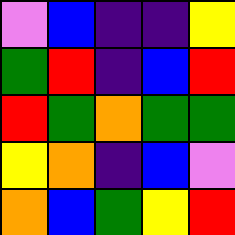[["violet", "blue", "indigo", "indigo", "yellow"], ["green", "red", "indigo", "blue", "red"], ["red", "green", "orange", "green", "green"], ["yellow", "orange", "indigo", "blue", "violet"], ["orange", "blue", "green", "yellow", "red"]]